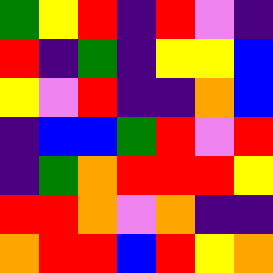[["green", "yellow", "red", "indigo", "red", "violet", "indigo"], ["red", "indigo", "green", "indigo", "yellow", "yellow", "blue"], ["yellow", "violet", "red", "indigo", "indigo", "orange", "blue"], ["indigo", "blue", "blue", "green", "red", "violet", "red"], ["indigo", "green", "orange", "red", "red", "red", "yellow"], ["red", "red", "orange", "violet", "orange", "indigo", "indigo"], ["orange", "red", "red", "blue", "red", "yellow", "orange"]]